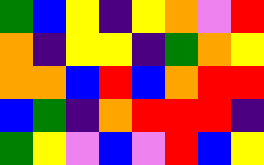[["green", "blue", "yellow", "indigo", "yellow", "orange", "violet", "red"], ["orange", "indigo", "yellow", "yellow", "indigo", "green", "orange", "yellow"], ["orange", "orange", "blue", "red", "blue", "orange", "red", "red"], ["blue", "green", "indigo", "orange", "red", "red", "red", "indigo"], ["green", "yellow", "violet", "blue", "violet", "red", "blue", "yellow"]]